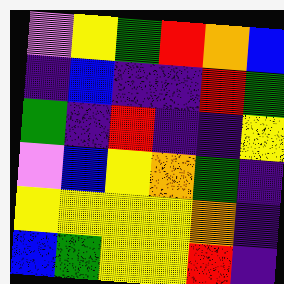[["violet", "yellow", "green", "red", "orange", "blue"], ["indigo", "blue", "indigo", "indigo", "red", "green"], ["green", "indigo", "red", "indigo", "indigo", "yellow"], ["violet", "blue", "yellow", "orange", "green", "indigo"], ["yellow", "yellow", "yellow", "yellow", "orange", "indigo"], ["blue", "green", "yellow", "yellow", "red", "indigo"]]